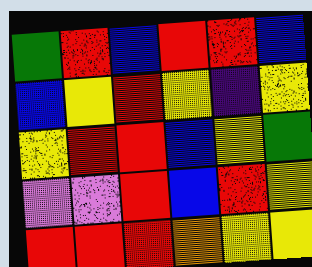[["green", "red", "blue", "red", "red", "blue"], ["blue", "yellow", "red", "yellow", "indigo", "yellow"], ["yellow", "red", "red", "blue", "yellow", "green"], ["violet", "violet", "red", "blue", "red", "yellow"], ["red", "red", "red", "orange", "yellow", "yellow"]]